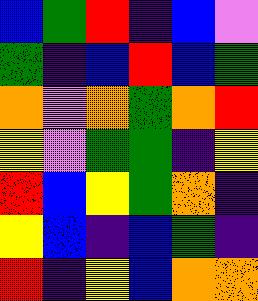[["blue", "green", "red", "indigo", "blue", "violet"], ["green", "indigo", "blue", "red", "blue", "green"], ["orange", "violet", "orange", "green", "orange", "red"], ["yellow", "violet", "green", "green", "indigo", "yellow"], ["red", "blue", "yellow", "green", "orange", "indigo"], ["yellow", "blue", "indigo", "blue", "green", "indigo"], ["red", "indigo", "yellow", "blue", "orange", "orange"]]